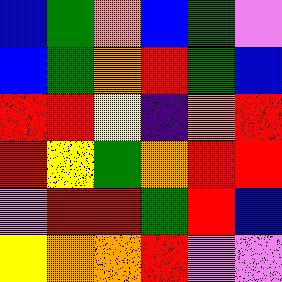[["blue", "green", "orange", "blue", "green", "violet"], ["blue", "green", "orange", "red", "green", "blue"], ["red", "red", "yellow", "indigo", "orange", "red"], ["red", "yellow", "green", "orange", "red", "red"], ["violet", "red", "red", "green", "red", "blue"], ["yellow", "orange", "orange", "red", "violet", "violet"]]